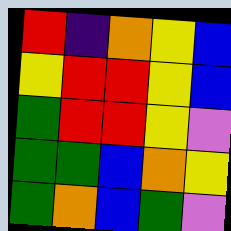[["red", "indigo", "orange", "yellow", "blue"], ["yellow", "red", "red", "yellow", "blue"], ["green", "red", "red", "yellow", "violet"], ["green", "green", "blue", "orange", "yellow"], ["green", "orange", "blue", "green", "violet"]]